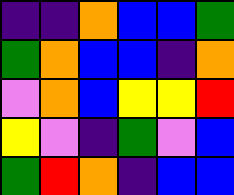[["indigo", "indigo", "orange", "blue", "blue", "green"], ["green", "orange", "blue", "blue", "indigo", "orange"], ["violet", "orange", "blue", "yellow", "yellow", "red"], ["yellow", "violet", "indigo", "green", "violet", "blue"], ["green", "red", "orange", "indigo", "blue", "blue"]]